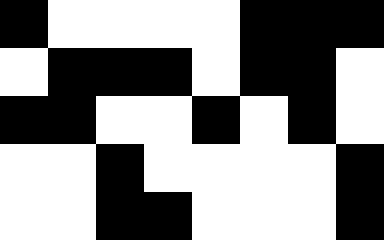[["black", "white", "white", "white", "white", "black", "black", "black"], ["white", "black", "black", "black", "white", "black", "black", "white"], ["black", "black", "white", "white", "black", "white", "black", "white"], ["white", "white", "black", "white", "white", "white", "white", "black"], ["white", "white", "black", "black", "white", "white", "white", "black"]]